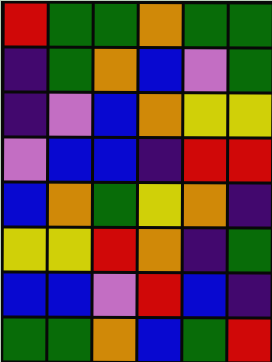[["red", "green", "green", "orange", "green", "green"], ["indigo", "green", "orange", "blue", "violet", "green"], ["indigo", "violet", "blue", "orange", "yellow", "yellow"], ["violet", "blue", "blue", "indigo", "red", "red"], ["blue", "orange", "green", "yellow", "orange", "indigo"], ["yellow", "yellow", "red", "orange", "indigo", "green"], ["blue", "blue", "violet", "red", "blue", "indigo"], ["green", "green", "orange", "blue", "green", "red"]]